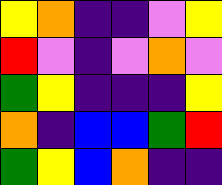[["yellow", "orange", "indigo", "indigo", "violet", "yellow"], ["red", "violet", "indigo", "violet", "orange", "violet"], ["green", "yellow", "indigo", "indigo", "indigo", "yellow"], ["orange", "indigo", "blue", "blue", "green", "red"], ["green", "yellow", "blue", "orange", "indigo", "indigo"]]